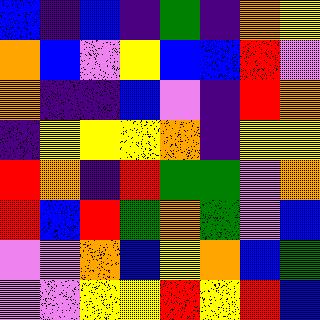[["blue", "indigo", "blue", "indigo", "green", "indigo", "orange", "yellow"], ["orange", "blue", "violet", "yellow", "blue", "blue", "red", "violet"], ["orange", "indigo", "indigo", "blue", "violet", "indigo", "red", "orange"], ["indigo", "yellow", "yellow", "yellow", "orange", "indigo", "yellow", "yellow"], ["red", "orange", "indigo", "red", "green", "green", "violet", "orange"], ["red", "blue", "red", "green", "orange", "green", "violet", "blue"], ["violet", "violet", "orange", "blue", "yellow", "orange", "blue", "green"], ["violet", "violet", "yellow", "yellow", "red", "yellow", "red", "blue"]]